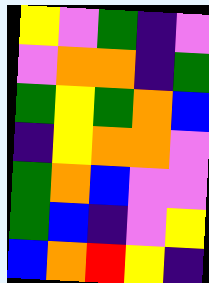[["yellow", "violet", "green", "indigo", "violet"], ["violet", "orange", "orange", "indigo", "green"], ["green", "yellow", "green", "orange", "blue"], ["indigo", "yellow", "orange", "orange", "violet"], ["green", "orange", "blue", "violet", "violet"], ["green", "blue", "indigo", "violet", "yellow"], ["blue", "orange", "red", "yellow", "indigo"]]